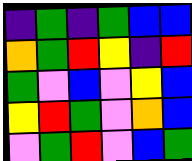[["indigo", "green", "indigo", "green", "blue", "blue"], ["orange", "green", "red", "yellow", "indigo", "red"], ["green", "violet", "blue", "violet", "yellow", "blue"], ["yellow", "red", "green", "violet", "orange", "blue"], ["violet", "green", "red", "violet", "blue", "green"]]